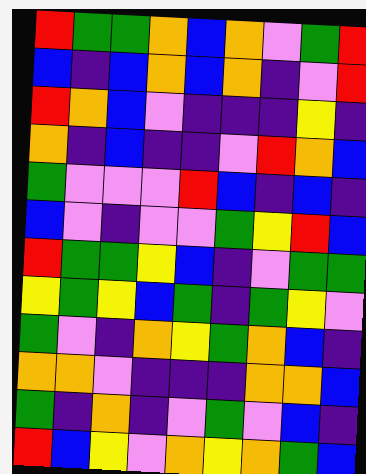[["red", "green", "green", "orange", "blue", "orange", "violet", "green", "red"], ["blue", "indigo", "blue", "orange", "blue", "orange", "indigo", "violet", "red"], ["red", "orange", "blue", "violet", "indigo", "indigo", "indigo", "yellow", "indigo"], ["orange", "indigo", "blue", "indigo", "indigo", "violet", "red", "orange", "blue"], ["green", "violet", "violet", "violet", "red", "blue", "indigo", "blue", "indigo"], ["blue", "violet", "indigo", "violet", "violet", "green", "yellow", "red", "blue"], ["red", "green", "green", "yellow", "blue", "indigo", "violet", "green", "green"], ["yellow", "green", "yellow", "blue", "green", "indigo", "green", "yellow", "violet"], ["green", "violet", "indigo", "orange", "yellow", "green", "orange", "blue", "indigo"], ["orange", "orange", "violet", "indigo", "indigo", "indigo", "orange", "orange", "blue"], ["green", "indigo", "orange", "indigo", "violet", "green", "violet", "blue", "indigo"], ["red", "blue", "yellow", "violet", "orange", "yellow", "orange", "green", "blue"]]